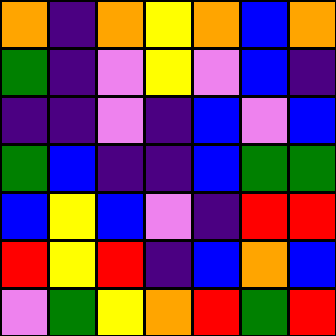[["orange", "indigo", "orange", "yellow", "orange", "blue", "orange"], ["green", "indigo", "violet", "yellow", "violet", "blue", "indigo"], ["indigo", "indigo", "violet", "indigo", "blue", "violet", "blue"], ["green", "blue", "indigo", "indigo", "blue", "green", "green"], ["blue", "yellow", "blue", "violet", "indigo", "red", "red"], ["red", "yellow", "red", "indigo", "blue", "orange", "blue"], ["violet", "green", "yellow", "orange", "red", "green", "red"]]